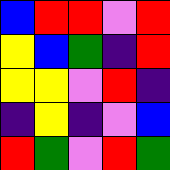[["blue", "red", "red", "violet", "red"], ["yellow", "blue", "green", "indigo", "red"], ["yellow", "yellow", "violet", "red", "indigo"], ["indigo", "yellow", "indigo", "violet", "blue"], ["red", "green", "violet", "red", "green"]]